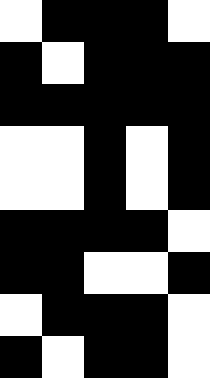[["white", "black", "black", "black", "white"], ["black", "white", "black", "black", "black"], ["black", "black", "black", "black", "black"], ["white", "white", "black", "white", "black"], ["white", "white", "black", "white", "black"], ["black", "black", "black", "black", "white"], ["black", "black", "white", "white", "black"], ["white", "black", "black", "black", "white"], ["black", "white", "black", "black", "white"]]